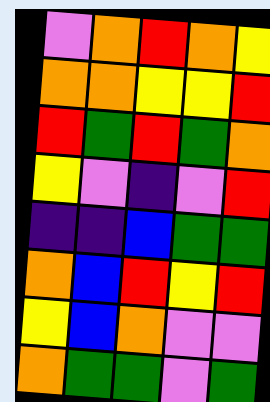[["violet", "orange", "red", "orange", "yellow"], ["orange", "orange", "yellow", "yellow", "red"], ["red", "green", "red", "green", "orange"], ["yellow", "violet", "indigo", "violet", "red"], ["indigo", "indigo", "blue", "green", "green"], ["orange", "blue", "red", "yellow", "red"], ["yellow", "blue", "orange", "violet", "violet"], ["orange", "green", "green", "violet", "green"]]